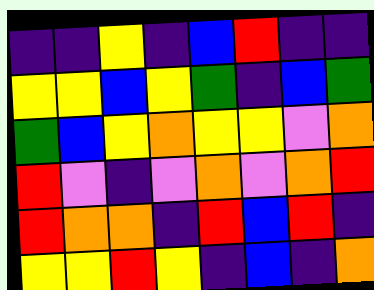[["indigo", "indigo", "yellow", "indigo", "blue", "red", "indigo", "indigo"], ["yellow", "yellow", "blue", "yellow", "green", "indigo", "blue", "green"], ["green", "blue", "yellow", "orange", "yellow", "yellow", "violet", "orange"], ["red", "violet", "indigo", "violet", "orange", "violet", "orange", "red"], ["red", "orange", "orange", "indigo", "red", "blue", "red", "indigo"], ["yellow", "yellow", "red", "yellow", "indigo", "blue", "indigo", "orange"]]